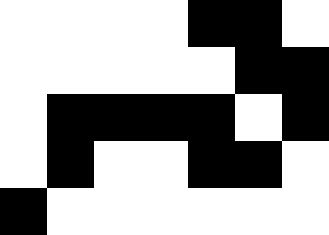[["white", "white", "white", "white", "black", "black", "white"], ["white", "white", "white", "white", "white", "black", "black"], ["white", "black", "black", "black", "black", "white", "black"], ["white", "black", "white", "white", "black", "black", "white"], ["black", "white", "white", "white", "white", "white", "white"]]